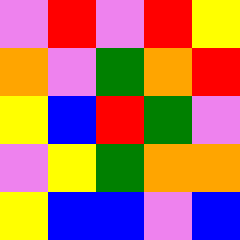[["violet", "red", "violet", "red", "yellow"], ["orange", "violet", "green", "orange", "red"], ["yellow", "blue", "red", "green", "violet"], ["violet", "yellow", "green", "orange", "orange"], ["yellow", "blue", "blue", "violet", "blue"]]